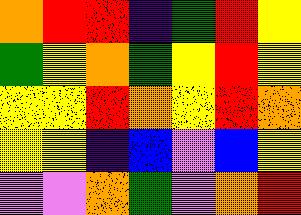[["orange", "red", "red", "indigo", "green", "red", "yellow"], ["green", "yellow", "orange", "green", "yellow", "red", "yellow"], ["yellow", "yellow", "red", "orange", "yellow", "red", "orange"], ["yellow", "yellow", "indigo", "blue", "violet", "blue", "yellow"], ["violet", "violet", "orange", "green", "violet", "orange", "red"]]